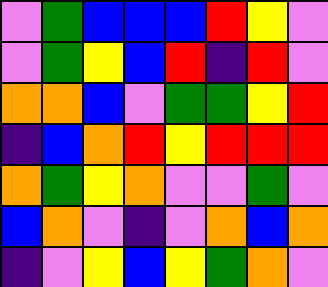[["violet", "green", "blue", "blue", "blue", "red", "yellow", "violet"], ["violet", "green", "yellow", "blue", "red", "indigo", "red", "violet"], ["orange", "orange", "blue", "violet", "green", "green", "yellow", "red"], ["indigo", "blue", "orange", "red", "yellow", "red", "red", "red"], ["orange", "green", "yellow", "orange", "violet", "violet", "green", "violet"], ["blue", "orange", "violet", "indigo", "violet", "orange", "blue", "orange"], ["indigo", "violet", "yellow", "blue", "yellow", "green", "orange", "violet"]]